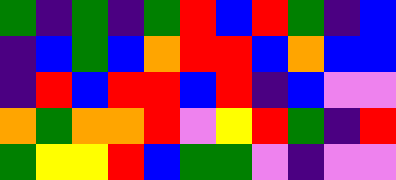[["green", "indigo", "green", "indigo", "green", "red", "blue", "red", "green", "indigo", "blue"], ["indigo", "blue", "green", "blue", "orange", "red", "red", "blue", "orange", "blue", "blue"], ["indigo", "red", "blue", "red", "red", "blue", "red", "indigo", "blue", "violet", "violet"], ["orange", "green", "orange", "orange", "red", "violet", "yellow", "red", "green", "indigo", "red"], ["green", "yellow", "yellow", "red", "blue", "green", "green", "violet", "indigo", "violet", "violet"]]